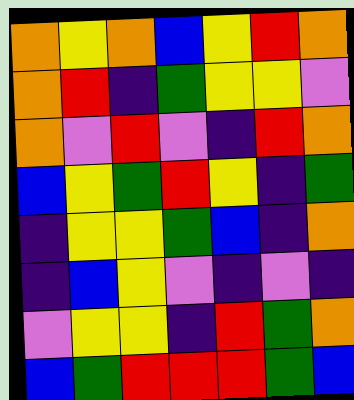[["orange", "yellow", "orange", "blue", "yellow", "red", "orange"], ["orange", "red", "indigo", "green", "yellow", "yellow", "violet"], ["orange", "violet", "red", "violet", "indigo", "red", "orange"], ["blue", "yellow", "green", "red", "yellow", "indigo", "green"], ["indigo", "yellow", "yellow", "green", "blue", "indigo", "orange"], ["indigo", "blue", "yellow", "violet", "indigo", "violet", "indigo"], ["violet", "yellow", "yellow", "indigo", "red", "green", "orange"], ["blue", "green", "red", "red", "red", "green", "blue"]]